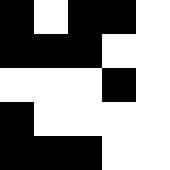[["black", "white", "black", "black", "white"], ["black", "black", "black", "white", "white"], ["white", "white", "white", "black", "white"], ["black", "white", "white", "white", "white"], ["black", "black", "black", "white", "white"]]